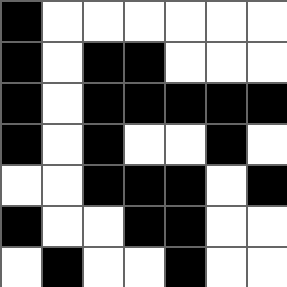[["black", "white", "white", "white", "white", "white", "white"], ["black", "white", "black", "black", "white", "white", "white"], ["black", "white", "black", "black", "black", "black", "black"], ["black", "white", "black", "white", "white", "black", "white"], ["white", "white", "black", "black", "black", "white", "black"], ["black", "white", "white", "black", "black", "white", "white"], ["white", "black", "white", "white", "black", "white", "white"]]